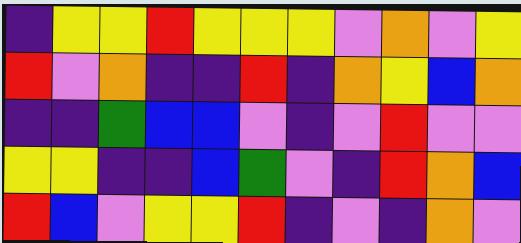[["indigo", "yellow", "yellow", "red", "yellow", "yellow", "yellow", "violet", "orange", "violet", "yellow"], ["red", "violet", "orange", "indigo", "indigo", "red", "indigo", "orange", "yellow", "blue", "orange"], ["indigo", "indigo", "green", "blue", "blue", "violet", "indigo", "violet", "red", "violet", "violet"], ["yellow", "yellow", "indigo", "indigo", "blue", "green", "violet", "indigo", "red", "orange", "blue"], ["red", "blue", "violet", "yellow", "yellow", "red", "indigo", "violet", "indigo", "orange", "violet"]]